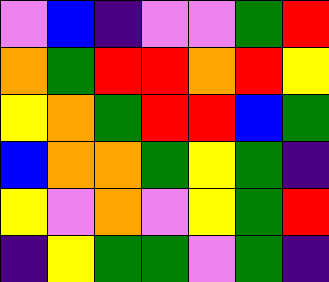[["violet", "blue", "indigo", "violet", "violet", "green", "red"], ["orange", "green", "red", "red", "orange", "red", "yellow"], ["yellow", "orange", "green", "red", "red", "blue", "green"], ["blue", "orange", "orange", "green", "yellow", "green", "indigo"], ["yellow", "violet", "orange", "violet", "yellow", "green", "red"], ["indigo", "yellow", "green", "green", "violet", "green", "indigo"]]